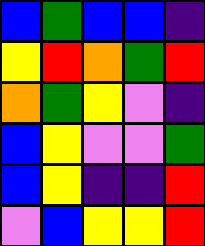[["blue", "green", "blue", "blue", "indigo"], ["yellow", "red", "orange", "green", "red"], ["orange", "green", "yellow", "violet", "indigo"], ["blue", "yellow", "violet", "violet", "green"], ["blue", "yellow", "indigo", "indigo", "red"], ["violet", "blue", "yellow", "yellow", "red"]]